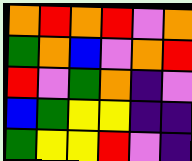[["orange", "red", "orange", "red", "violet", "orange"], ["green", "orange", "blue", "violet", "orange", "red"], ["red", "violet", "green", "orange", "indigo", "violet"], ["blue", "green", "yellow", "yellow", "indigo", "indigo"], ["green", "yellow", "yellow", "red", "violet", "indigo"]]